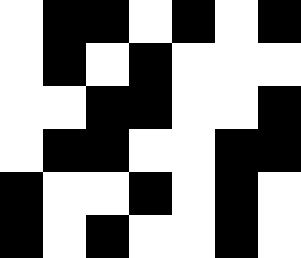[["white", "black", "black", "white", "black", "white", "black"], ["white", "black", "white", "black", "white", "white", "white"], ["white", "white", "black", "black", "white", "white", "black"], ["white", "black", "black", "white", "white", "black", "black"], ["black", "white", "white", "black", "white", "black", "white"], ["black", "white", "black", "white", "white", "black", "white"]]